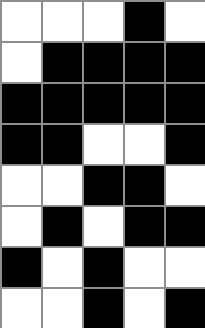[["white", "white", "white", "black", "white"], ["white", "black", "black", "black", "black"], ["black", "black", "black", "black", "black"], ["black", "black", "white", "white", "black"], ["white", "white", "black", "black", "white"], ["white", "black", "white", "black", "black"], ["black", "white", "black", "white", "white"], ["white", "white", "black", "white", "black"]]